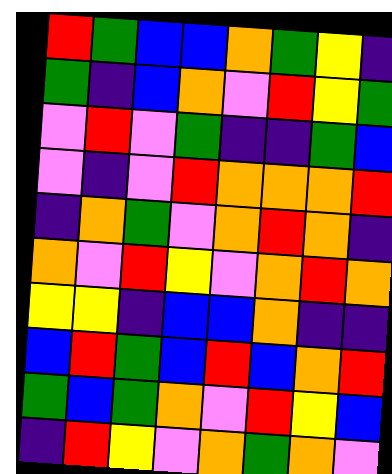[["red", "green", "blue", "blue", "orange", "green", "yellow", "indigo"], ["green", "indigo", "blue", "orange", "violet", "red", "yellow", "green"], ["violet", "red", "violet", "green", "indigo", "indigo", "green", "blue"], ["violet", "indigo", "violet", "red", "orange", "orange", "orange", "red"], ["indigo", "orange", "green", "violet", "orange", "red", "orange", "indigo"], ["orange", "violet", "red", "yellow", "violet", "orange", "red", "orange"], ["yellow", "yellow", "indigo", "blue", "blue", "orange", "indigo", "indigo"], ["blue", "red", "green", "blue", "red", "blue", "orange", "red"], ["green", "blue", "green", "orange", "violet", "red", "yellow", "blue"], ["indigo", "red", "yellow", "violet", "orange", "green", "orange", "violet"]]